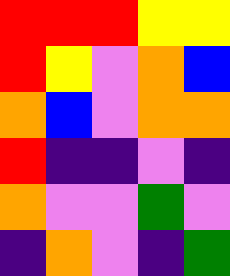[["red", "red", "red", "yellow", "yellow"], ["red", "yellow", "violet", "orange", "blue"], ["orange", "blue", "violet", "orange", "orange"], ["red", "indigo", "indigo", "violet", "indigo"], ["orange", "violet", "violet", "green", "violet"], ["indigo", "orange", "violet", "indigo", "green"]]